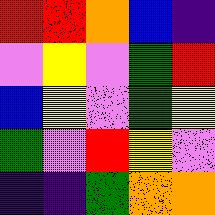[["red", "red", "orange", "blue", "indigo"], ["violet", "yellow", "violet", "green", "red"], ["blue", "yellow", "violet", "green", "yellow"], ["green", "violet", "red", "yellow", "violet"], ["indigo", "indigo", "green", "orange", "orange"]]